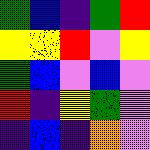[["green", "blue", "indigo", "green", "red"], ["yellow", "yellow", "red", "violet", "yellow"], ["green", "blue", "violet", "blue", "violet"], ["red", "indigo", "yellow", "green", "violet"], ["indigo", "blue", "indigo", "orange", "violet"]]